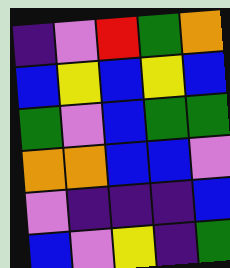[["indigo", "violet", "red", "green", "orange"], ["blue", "yellow", "blue", "yellow", "blue"], ["green", "violet", "blue", "green", "green"], ["orange", "orange", "blue", "blue", "violet"], ["violet", "indigo", "indigo", "indigo", "blue"], ["blue", "violet", "yellow", "indigo", "green"]]